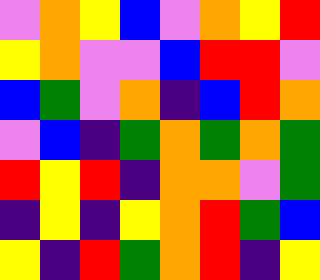[["violet", "orange", "yellow", "blue", "violet", "orange", "yellow", "red"], ["yellow", "orange", "violet", "violet", "blue", "red", "red", "violet"], ["blue", "green", "violet", "orange", "indigo", "blue", "red", "orange"], ["violet", "blue", "indigo", "green", "orange", "green", "orange", "green"], ["red", "yellow", "red", "indigo", "orange", "orange", "violet", "green"], ["indigo", "yellow", "indigo", "yellow", "orange", "red", "green", "blue"], ["yellow", "indigo", "red", "green", "orange", "red", "indigo", "yellow"]]